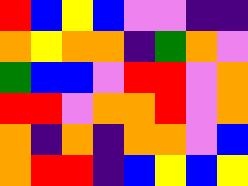[["red", "blue", "yellow", "blue", "violet", "violet", "indigo", "indigo"], ["orange", "yellow", "orange", "orange", "indigo", "green", "orange", "violet"], ["green", "blue", "blue", "violet", "red", "red", "violet", "orange"], ["red", "red", "violet", "orange", "orange", "red", "violet", "orange"], ["orange", "indigo", "orange", "indigo", "orange", "orange", "violet", "blue"], ["orange", "red", "red", "indigo", "blue", "yellow", "blue", "yellow"]]